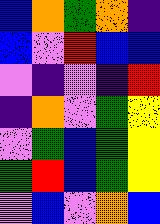[["blue", "orange", "green", "orange", "indigo"], ["blue", "violet", "red", "blue", "blue"], ["violet", "indigo", "violet", "indigo", "red"], ["indigo", "orange", "violet", "green", "yellow"], ["violet", "green", "blue", "green", "yellow"], ["green", "red", "blue", "green", "yellow"], ["violet", "blue", "violet", "orange", "blue"]]